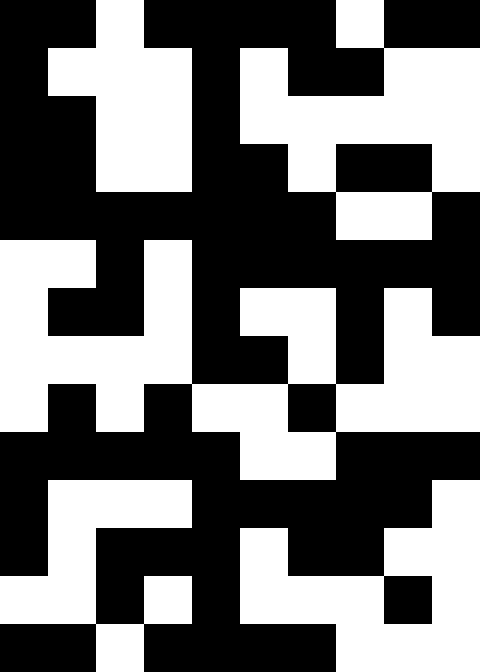[["black", "black", "white", "black", "black", "black", "black", "white", "black", "black"], ["black", "white", "white", "white", "black", "white", "black", "black", "white", "white"], ["black", "black", "white", "white", "black", "white", "white", "white", "white", "white"], ["black", "black", "white", "white", "black", "black", "white", "black", "black", "white"], ["black", "black", "black", "black", "black", "black", "black", "white", "white", "black"], ["white", "white", "black", "white", "black", "black", "black", "black", "black", "black"], ["white", "black", "black", "white", "black", "white", "white", "black", "white", "black"], ["white", "white", "white", "white", "black", "black", "white", "black", "white", "white"], ["white", "black", "white", "black", "white", "white", "black", "white", "white", "white"], ["black", "black", "black", "black", "black", "white", "white", "black", "black", "black"], ["black", "white", "white", "white", "black", "black", "black", "black", "black", "white"], ["black", "white", "black", "black", "black", "white", "black", "black", "white", "white"], ["white", "white", "black", "white", "black", "white", "white", "white", "black", "white"], ["black", "black", "white", "black", "black", "black", "black", "white", "white", "white"]]